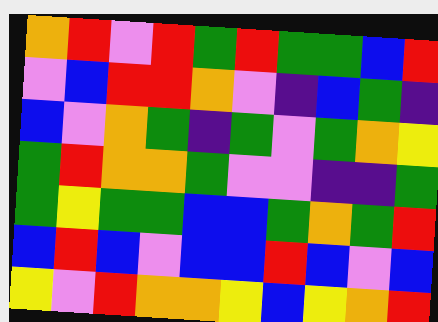[["orange", "red", "violet", "red", "green", "red", "green", "green", "blue", "red"], ["violet", "blue", "red", "red", "orange", "violet", "indigo", "blue", "green", "indigo"], ["blue", "violet", "orange", "green", "indigo", "green", "violet", "green", "orange", "yellow"], ["green", "red", "orange", "orange", "green", "violet", "violet", "indigo", "indigo", "green"], ["green", "yellow", "green", "green", "blue", "blue", "green", "orange", "green", "red"], ["blue", "red", "blue", "violet", "blue", "blue", "red", "blue", "violet", "blue"], ["yellow", "violet", "red", "orange", "orange", "yellow", "blue", "yellow", "orange", "red"]]